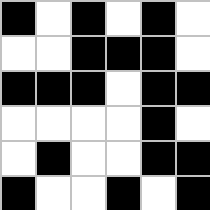[["black", "white", "black", "white", "black", "white"], ["white", "white", "black", "black", "black", "white"], ["black", "black", "black", "white", "black", "black"], ["white", "white", "white", "white", "black", "white"], ["white", "black", "white", "white", "black", "black"], ["black", "white", "white", "black", "white", "black"]]